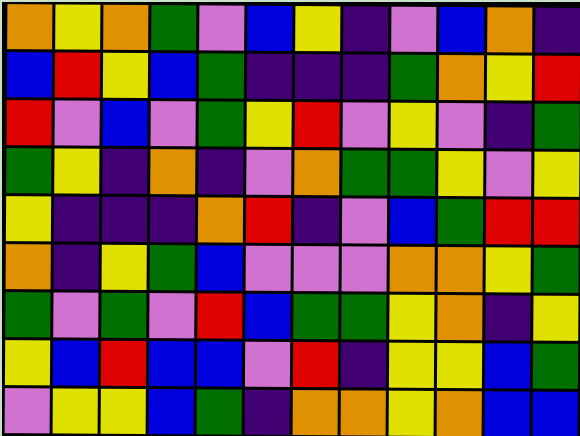[["orange", "yellow", "orange", "green", "violet", "blue", "yellow", "indigo", "violet", "blue", "orange", "indigo"], ["blue", "red", "yellow", "blue", "green", "indigo", "indigo", "indigo", "green", "orange", "yellow", "red"], ["red", "violet", "blue", "violet", "green", "yellow", "red", "violet", "yellow", "violet", "indigo", "green"], ["green", "yellow", "indigo", "orange", "indigo", "violet", "orange", "green", "green", "yellow", "violet", "yellow"], ["yellow", "indigo", "indigo", "indigo", "orange", "red", "indigo", "violet", "blue", "green", "red", "red"], ["orange", "indigo", "yellow", "green", "blue", "violet", "violet", "violet", "orange", "orange", "yellow", "green"], ["green", "violet", "green", "violet", "red", "blue", "green", "green", "yellow", "orange", "indigo", "yellow"], ["yellow", "blue", "red", "blue", "blue", "violet", "red", "indigo", "yellow", "yellow", "blue", "green"], ["violet", "yellow", "yellow", "blue", "green", "indigo", "orange", "orange", "yellow", "orange", "blue", "blue"]]